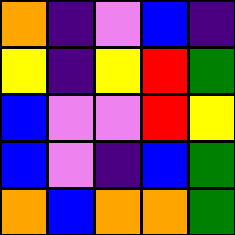[["orange", "indigo", "violet", "blue", "indigo"], ["yellow", "indigo", "yellow", "red", "green"], ["blue", "violet", "violet", "red", "yellow"], ["blue", "violet", "indigo", "blue", "green"], ["orange", "blue", "orange", "orange", "green"]]